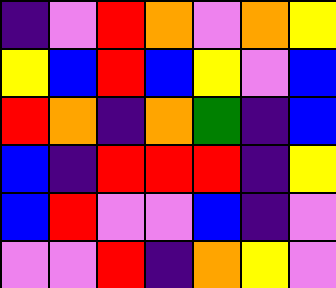[["indigo", "violet", "red", "orange", "violet", "orange", "yellow"], ["yellow", "blue", "red", "blue", "yellow", "violet", "blue"], ["red", "orange", "indigo", "orange", "green", "indigo", "blue"], ["blue", "indigo", "red", "red", "red", "indigo", "yellow"], ["blue", "red", "violet", "violet", "blue", "indigo", "violet"], ["violet", "violet", "red", "indigo", "orange", "yellow", "violet"]]